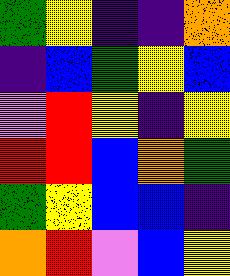[["green", "yellow", "indigo", "indigo", "orange"], ["indigo", "blue", "green", "yellow", "blue"], ["violet", "red", "yellow", "indigo", "yellow"], ["red", "red", "blue", "orange", "green"], ["green", "yellow", "blue", "blue", "indigo"], ["orange", "red", "violet", "blue", "yellow"]]